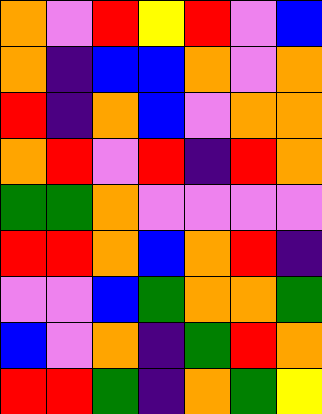[["orange", "violet", "red", "yellow", "red", "violet", "blue"], ["orange", "indigo", "blue", "blue", "orange", "violet", "orange"], ["red", "indigo", "orange", "blue", "violet", "orange", "orange"], ["orange", "red", "violet", "red", "indigo", "red", "orange"], ["green", "green", "orange", "violet", "violet", "violet", "violet"], ["red", "red", "orange", "blue", "orange", "red", "indigo"], ["violet", "violet", "blue", "green", "orange", "orange", "green"], ["blue", "violet", "orange", "indigo", "green", "red", "orange"], ["red", "red", "green", "indigo", "orange", "green", "yellow"]]